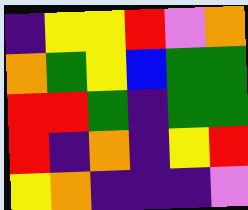[["indigo", "yellow", "yellow", "red", "violet", "orange"], ["orange", "green", "yellow", "blue", "green", "green"], ["red", "red", "green", "indigo", "green", "green"], ["red", "indigo", "orange", "indigo", "yellow", "red"], ["yellow", "orange", "indigo", "indigo", "indigo", "violet"]]